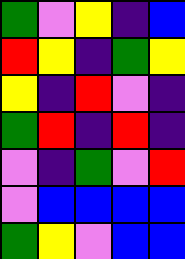[["green", "violet", "yellow", "indigo", "blue"], ["red", "yellow", "indigo", "green", "yellow"], ["yellow", "indigo", "red", "violet", "indigo"], ["green", "red", "indigo", "red", "indigo"], ["violet", "indigo", "green", "violet", "red"], ["violet", "blue", "blue", "blue", "blue"], ["green", "yellow", "violet", "blue", "blue"]]